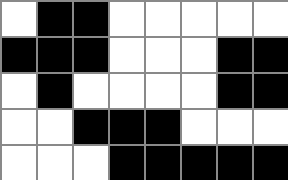[["white", "black", "black", "white", "white", "white", "white", "white"], ["black", "black", "black", "white", "white", "white", "black", "black"], ["white", "black", "white", "white", "white", "white", "black", "black"], ["white", "white", "black", "black", "black", "white", "white", "white"], ["white", "white", "white", "black", "black", "black", "black", "black"]]